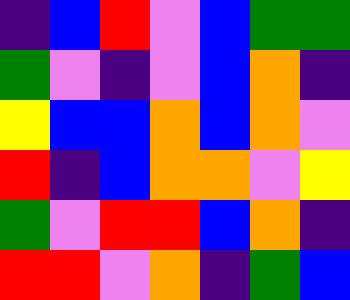[["indigo", "blue", "red", "violet", "blue", "green", "green"], ["green", "violet", "indigo", "violet", "blue", "orange", "indigo"], ["yellow", "blue", "blue", "orange", "blue", "orange", "violet"], ["red", "indigo", "blue", "orange", "orange", "violet", "yellow"], ["green", "violet", "red", "red", "blue", "orange", "indigo"], ["red", "red", "violet", "orange", "indigo", "green", "blue"]]